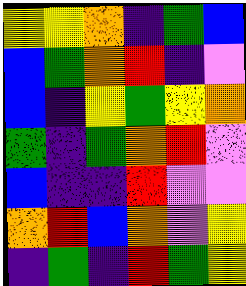[["yellow", "yellow", "orange", "indigo", "green", "blue"], ["blue", "green", "orange", "red", "indigo", "violet"], ["blue", "indigo", "yellow", "green", "yellow", "orange"], ["green", "indigo", "green", "orange", "red", "violet"], ["blue", "indigo", "indigo", "red", "violet", "violet"], ["orange", "red", "blue", "orange", "violet", "yellow"], ["indigo", "green", "indigo", "red", "green", "yellow"]]